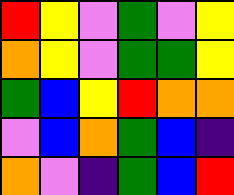[["red", "yellow", "violet", "green", "violet", "yellow"], ["orange", "yellow", "violet", "green", "green", "yellow"], ["green", "blue", "yellow", "red", "orange", "orange"], ["violet", "blue", "orange", "green", "blue", "indigo"], ["orange", "violet", "indigo", "green", "blue", "red"]]